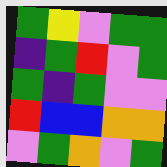[["green", "yellow", "violet", "green", "green"], ["indigo", "green", "red", "violet", "green"], ["green", "indigo", "green", "violet", "violet"], ["red", "blue", "blue", "orange", "orange"], ["violet", "green", "orange", "violet", "green"]]